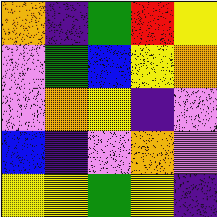[["orange", "indigo", "green", "red", "yellow"], ["violet", "green", "blue", "yellow", "orange"], ["violet", "orange", "yellow", "indigo", "violet"], ["blue", "indigo", "violet", "orange", "violet"], ["yellow", "yellow", "green", "yellow", "indigo"]]